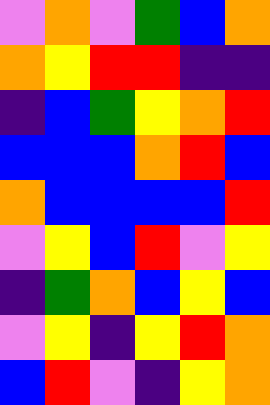[["violet", "orange", "violet", "green", "blue", "orange"], ["orange", "yellow", "red", "red", "indigo", "indigo"], ["indigo", "blue", "green", "yellow", "orange", "red"], ["blue", "blue", "blue", "orange", "red", "blue"], ["orange", "blue", "blue", "blue", "blue", "red"], ["violet", "yellow", "blue", "red", "violet", "yellow"], ["indigo", "green", "orange", "blue", "yellow", "blue"], ["violet", "yellow", "indigo", "yellow", "red", "orange"], ["blue", "red", "violet", "indigo", "yellow", "orange"]]